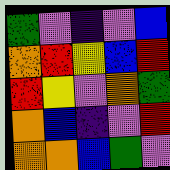[["green", "violet", "indigo", "violet", "blue"], ["orange", "red", "yellow", "blue", "red"], ["red", "yellow", "violet", "orange", "green"], ["orange", "blue", "indigo", "violet", "red"], ["orange", "orange", "blue", "green", "violet"]]